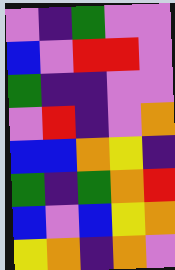[["violet", "indigo", "green", "violet", "violet"], ["blue", "violet", "red", "red", "violet"], ["green", "indigo", "indigo", "violet", "violet"], ["violet", "red", "indigo", "violet", "orange"], ["blue", "blue", "orange", "yellow", "indigo"], ["green", "indigo", "green", "orange", "red"], ["blue", "violet", "blue", "yellow", "orange"], ["yellow", "orange", "indigo", "orange", "violet"]]